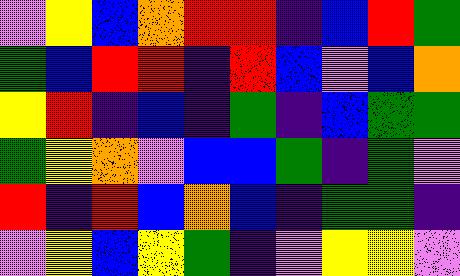[["violet", "yellow", "blue", "orange", "red", "red", "indigo", "blue", "red", "green"], ["green", "blue", "red", "red", "indigo", "red", "blue", "violet", "blue", "orange"], ["yellow", "red", "indigo", "blue", "indigo", "green", "indigo", "blue", "green", "green"], ["green", "yellow", "orange", "violet", "blue", "blue", "green", "indigo", "green", "violet"], ["red", "indigo", "red", "blue", "orange", "blue", "indigo", "green", "green", "indigo"], ["violet", "yellow", "blue", "yellow", "green", "indigo", "violet", "yellow", "yellow", "violet"]]